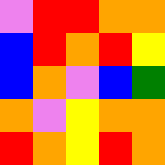[["violet", "red", "red", "orange", "orange"], ["blue", "red", "orange", "red", "yellow"], ["blue", "orange", "violet", "blue", "green"], ["orange", "violet", "yellow", "orange", "orange"], ["red", "orange", "yellow", "red", "orange"]]